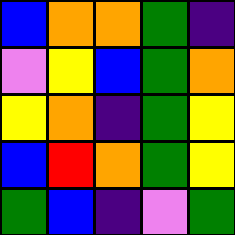[["blue", "orange", "orange", "green", "indigo"], ["violet", "yellow", "blue", "green", "orange"], ["yellow", "orange", "indigo", "green", "yellow"], ["blue", "red", "orange", "green", "yellow"], ["green", "blue", "indigo", "violet", "green"]]